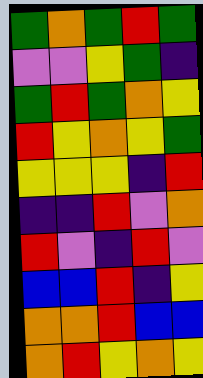[["green", "orange", "green", "red", "green"], ["violet", "violet", "yellow", "green", "indigo"], ["green", "red", "green", "orange", "yellow"], ["red", "yellow", "orange", "yellow", "green"], ["yellow", "yellow", "yellow", "indigo", "red"], ["indigo", "indigo", "red", "violet", "orange"], ["red", "violet", "indigo", "red", "violet"], ["blue", "blue", "red", "indigo", "yellow"], ["orange", "orange", "red", "blue", "blue"], ["orange", "red", "yellow", "orange", "yellow"]]